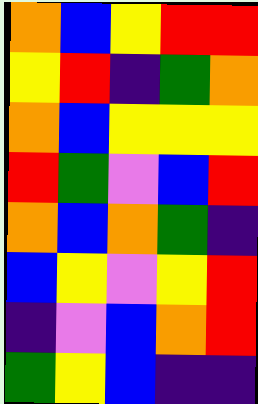[["orange", "blue", "yellow", "red", "red"], ["yellow", "red", "indigo", "green", "orange"], ["orange", "blue", "yellow", "yellow", "yellow"], ["red", "green", "violet", "blue", "red"], ["orange", "blue", "orange", "green", "indigo"], ["blue", "yellow", "violet", "yellow", "red"], ["indigo", "violet", "blue", "orange", "red"], ["green", "yellow", "blue", "indigo", "indigo"]]